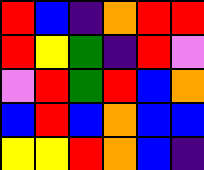[["red", "blue", "indigo", "orange", "red", "red"], ["red", "yellow", "green", "indigo", "red", "violet"], ["violet", "red", "green", "red", "blue", "orange"], ["blue", "red", "blue", "orange", "blue", "blue"], ["yellow", "yellow", "red", "orange", "blue", "indigo"]]